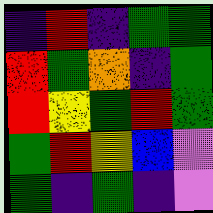[["indigo", "red", "indigo", "green", "green"], ["red", "green", "orange", "indigo", "green"], ["red", "yellow", "green", "red", "green"], ["green", "red", "yellow", "blue", "violet"], ["green", "indigo", "green", "indigo", "violet"]]